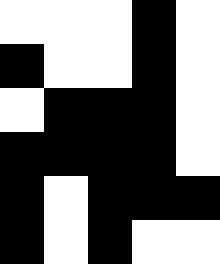[["white", "white", "white", "black", "white"], ["black", "white", "white", "black", "white"], ["white", "black", "black", "black", "white"], ["black", "black", "black", "black", "white"], ["black", "white", "black", "black", "black"], ["black", "white", "black", "white", "white"]]